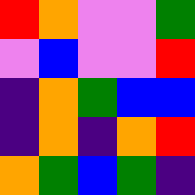[["red", "orange", "violet", "violet", "green"], ["violet", "blue", "violet", "violet", "red"], ["indigo", "orange", "green", "blue", "blue"], ["indigo", "orange", "indigo", "orange", "red"], ["orange", "green", "blue", "green", "indigo"]]